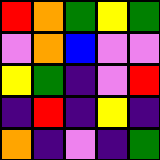[["red", "orange", "green", "yellow", "green"], ["violet", "orange", "blue", "violet", "violet"], ["yellow", "green", "indigo", "violet", "red"], ["indigo", "red", "indigo", "yellow", "indigo"], ["orange", "indigo", "violet", "indigo", "green"]]